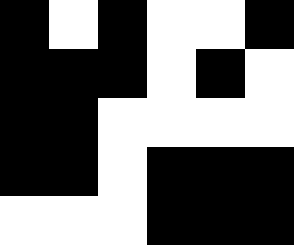[["black", "white", "black", "white", "white", "black"], ["black", "black", "black", "white", "black", "white"], ["black", "black", "white", "white", "white", "white"], ["black", "black", "white", "black", "black", "black"], ["white", "white", "white", "black", "black", "black"]]